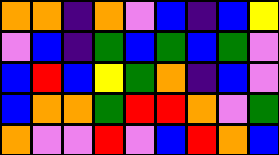[["orange", "orange", "indigo", "orange", "violet", "blue", "indigo", "blue", "yellow"], ["violet", "blue", "indigo", "green", "blue", "green", "blue", "green", "violet"], ["blue", "red", "blue", "yellow", "green", "orange", "indigo", "blue", "violet"], ["blue", "orange", "orange", "green", "red", "red", "orange", "violet", "green"], ["orange", "violet", "violet", "red", "violet", "blue", "red", "orange", "blue"]]